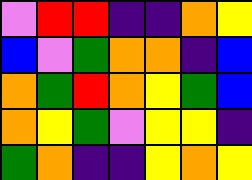[["violet", "red", "red", "indigo", "indigo", "orange", "yellow"], ["blue", "violet", "green", "orange", "orange", "indigo", "blue"], ["orange", "green", "red", "orange", "yellow", "green", "blue"], ["orange", "yellow", "green", "violet", "yellow", "yellow", "indigo"], ["green", "orange", "indigo", "indigo", "yellow", "orange", "yellow"]]